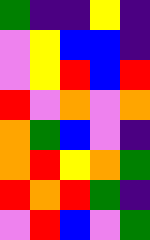[["green", "indigo", "indigo", "yellow", "indigo"], ["violet", "yellow", "blue", "blue", "indigo"], ["violet", "yellow", "red", "blue", "red"], ["red", "violet", "orange", "violet", "orange"], ["orange", "green", "blue", "violet", "indigo"], ["orange", "red", "yellow", "orange", "green"], ["red", "orange", "red", "green", "indigo"], ["violet", "red", "blue", "violet", "green"]]